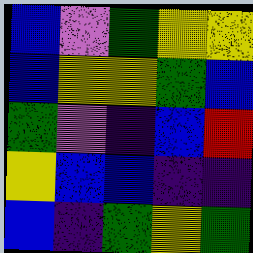[["blue", "violet", "green", "yellow", "yellow"], ["blue", "yellow", "yellow", "green", "blue"], ["green", "violet", "indigo", "blue", "red"], ["yellow", "blue", "blue", "indigo", "indigo"], ["blue", "indigo", "green", "yellow", "green"]]